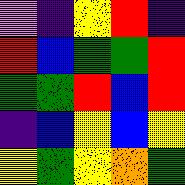[["violet", "indigo", "yellow", "red", "indigo"], ["red", "blue", "green", "green", "red"], ["green", "green", "red", "blue", "red"], ["indigo", "blue", "yellow", "blue", "yellow"], ["yellow", "green", "yellow", "orange", "green"]]